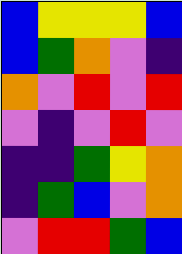[["blue", "yellow", "yellow", "yellow", "blue"], ["blue", "green", "orange", "violet", "indigo"], ["orange", "violet", "red", "violet", "red"], ["violet", "indigo", "violet", "red", "violet"], ["indigo", "indigo", "green", "yellow", "orange"], ["indigo", "green", "blue", "violet", "orange"], ["violet", "red", "red", "green", "blue"]]